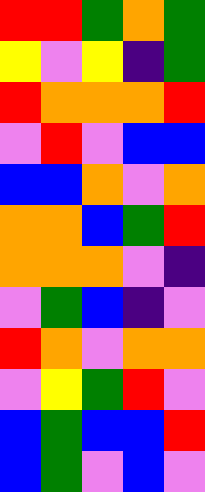[["red", "red", "green", "orange", "green"], ["yellow", "violet", "yellow", "indigo", "green"], ["red", "orange", "orange", "orange", "red"], ["violet", "red", "violet", "blue", "blue"], ["blue", "blue", "orange", "violet", "orange"], ["orange", "orange", "blue", "green", "red"], ["orange", "orange", "orange", "violet", "indigo"], ["violet", "green", "blue", "indigo", "violet"], ["red", "orange", "violet", "orange", "orange"], ["violet", "yellow", "green", "red", "violet"], ["blue", "green", "blue", "blue", "red"], ["blue", "green", "violet", "blue", "violet"]]